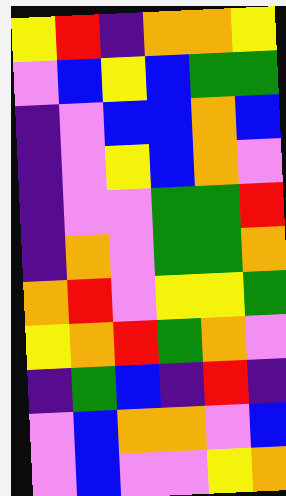[["yellow", "red", "indigo", "orange", "orange", "yellow"], ["violet", "blue", "yellow", "blue", "green", "green"], ["indigo", "violet", "blue", "blue", "orange", "blue"], ["indigo", "violet", "yellow", "blue", "orange", "violet"], ["indigo", "violet", "violet", "green", "green", "red"], ["indigo", "orange", "violet", "green", "green", "orange"], ["orange", "red", "violet", "yellow", "yellow", "green"], ["yellow", "orange", "red", "green", "orange", "violet"], ["indigo", "green", "blue", "indigo", "red", "indigo"], ["violet", "blue", "orange", "orange", "violet", "blue"], ["violet", "blue", "violet", "violet", "yellow", "orange"]]